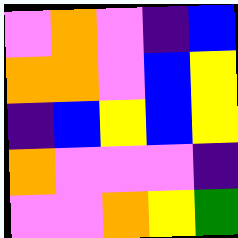[["violet", "orange", "violet", "indigo", "blue"], ["orange", "orange", "violet", "blue", "yellow"], ["indigo", "blue", "yellow", "blue", "yellow"], ["orange", "violet", "violet", "violet", "indigo"], ["violet", "violet", "orange", "yellow", "green"]]